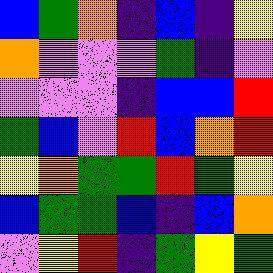[["blue", "green", "orange", "indigo", "blue", "indigo", "yellow"], ["orange", "violet", "violet", "violet", "green", "indigo", "violet"], ["violet", "violet", "violet", "indigo", "blue", "blue", "red"], ["green", "blue", "violet", "red", "blue", "orange", "red"], ["yellow", "orange", "green", "green", "red", "green", "yellow"], ["blue", "green", "green", "blue", "indigo", "blue", "orange"], ["violet", "yellow", "red", "indigo", "green", "yellow", "green"]]